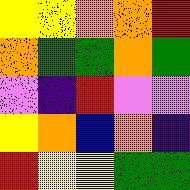[["yellow", "yellow", "orange", "orange", "red"], ["orange", "green", "green", "orange", "green"], ["violet", "indigo", "red", "violet", "violet"], ["yellow", "orange", "blue", "orange", "indigo"], ["red", "yellow", "yellow", "green", "green"]]